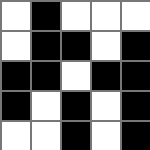[["white", "black", "white", "white", "white"], ["white", "black", "black", "white", "black"], ["black", "black", "white", "black", "black"], ["black", "white", "black", "white", "black"], ["white", "white", "black", "white", "black"]]